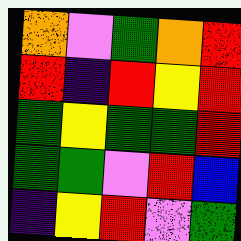[["orange", "violet", "green", "orange", "red"], ["red", "indigo", "red", "yellow", "red"], ["green", "yellow", "green", "green", "red"], ["green", "green", "violet", "red", "blue"], ["indigo", "yellow", "red", "violet", "green"]]